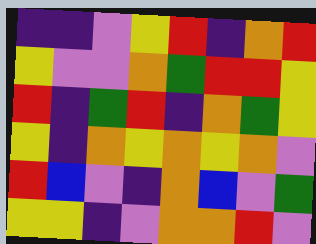[["indigo", "indigo", "violet", "yellow", "red", "indigo", "orange", "red"], ["yellow", "violet", "violet", "orange", "green", "red", "red", "yellow"], ["red", "indigo", "green", "red", "indigo", "orange", "green", "yellow"], ["yellow", "indigo", "orange", "yellow", "orange", "yellow", "orange", "violet"], ["red", "blue", "violet", "indigo", "orange", "blue", "violet", "green"], ["yellow", "yellow", "indigo", "violet", "orange", "orange", "red", "violet"]]